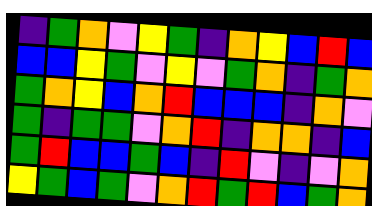[["indigo", "green", "orange", "violet", "yellow", "green", "indigo", "orange", "yellow", "blue", "red", "blue"], ["blue", "blue", "yellow", "green", "violet", "yellow", "violet", "green", "orange", "indigo", "green", "orange"], ["green", "orange", "yellow", "blue", "orange", "red", "blue", "blue", "blue", "indigo", "orange", "violet"], ["green", "indigo", "green", "green", "violet", "orange", "red", "indigo", "orange", "orange", "indigo", "blue"], ["green", "red", "blue", "blue", "green", "blue", "indigo", "red", "violet", "indigo", "violet", "orange"], ["yellow", "green", "blue", "green", "violet", "orange", "red", "green", "red", "blue", "green", "orange"]]